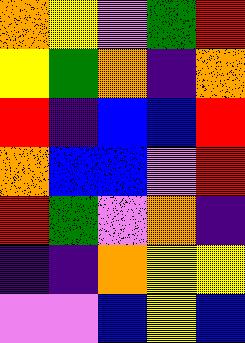[["orange", "yellow", "violet", "green", "red"], ["yellow", "green", "orange", "indigo", "orange"], ["red", "indigo", "blue", "blue", "red"], ["orange", "blue", "blue", "violet", "red"], ["red", "green", "violet", "orange", "indigo"], ["indigo", "indigo", "orange", "yellow", "yellow"], ["violet", "violet", "blue", "yellow", "blue"]]